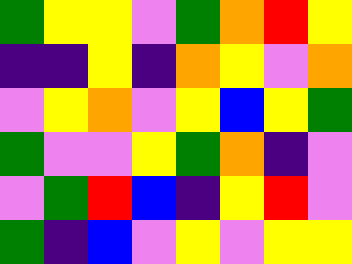[["green", "yellow", "yellow", "violet", "green", "orange", "red", "yellow"], ["indigo", "indigo", "yellow", "indigo", "orange", "yellow", "violet", "orange"], ["violet", "yellow", "orange", "violet", "yellow", "blue", "yellow", "green"], ["green", "violet", "violet", "yellow", "green", "orange", "indigo", "violet"], ["violet", "green", "red", "blue", "indigo", "yellow", "red", "violet"], ["green", "indigo", "blue", "violet", "yellow", "violet", "yellow", "yellow"]]